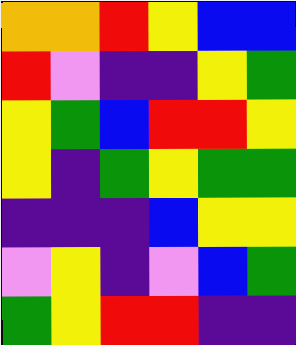[["orange", "orange", "red", "yellow", "blue", "blue"], ["red", "violet", "indigo", "indigo", "yellow", "green"], ["yellow", "green", "blue", "red", "red", "yellow"], ["yellow", "indigo", "green", "yellow", "green", "green"], ["indigo", "indigo", "indigo", "blue", "yellow", "yellow"], ["violet", "yellow", "indigo", "violet", "blue", "green"], ["green", "yellow", "red", "red", "indigo", "indigo"]]